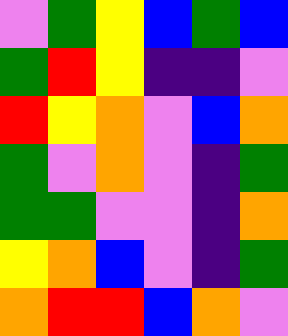[["violet", "green", "yellow", "blue", "green", "blue"], ["green", "red", "yellow", "indigo", "indigo", "violet"], ["red", "yellow", "orange", "violet", "blue", "orange"], ["green", "violet", "orange", "violet", "indigo", "green"], ["green", "green", "violet", "violet", "indigo", "orange"], ["yellow", "orange", "blue", "violet", "indigo", "green"], ["orange", "red", "red", "blue", "orange", "violet"]]